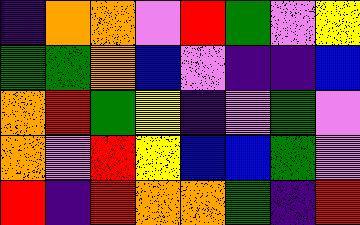[["indigo", "orange", "orange", "violet", "red", "green", "violet", "yellow"], ["green", "green", "orange", "blue", "violet", "indigo", "indigo", "blue"], ["orange", "red", "green", "yellow", "indigo", "violet", "green", "violet"], ["orange", "violet", "red", "yellow", "blue", "blue", "green", "violet"], ["red", "indigo", "red", "orange", "orange", "green", "indigo", "red"]]